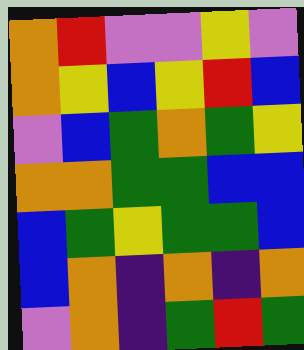[["orange", "red", "violet", "violet", "yellow", "violet"], ["orange", "yellow", "blue", "yellow", "red", "blue"], ["violet", "blue", "green", "orange", "green", "yellow"], ["orange", "orange", "green", "green", "blue", "blue"], ["blue", "green", "yellow", "green", "green", "blue"], ["blue", "orange", "indigo", "orange", "indigo", "orange"], ["violet", "orange", "indigo", "green", "red", "green"]]